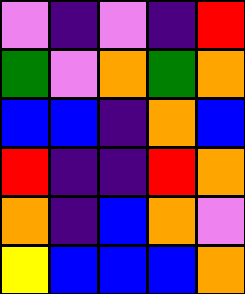[["violet", "indigo", "violet", "indigo", "red"], ["green", "violet", "orange", "green", "orange"], ["blue", "blue", "indigo", "orange", "blue"], ["red", "indigo", "indigo", "red", "orange"], ["orange", "indigo", "blue", "orange", "violet"], ["yellow", "blue", "blue", "blue", "orange"]]